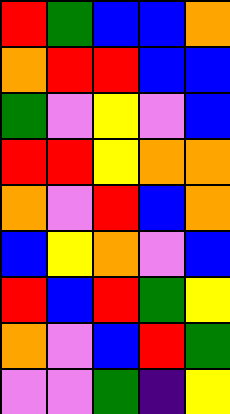[["red", "green", "blue", "blue", "orange"], ["orange", "red", "red", "blue", "blue"], ["green", "violet", "yellow", "violet", "blue"], ["red", "red", "yellow", "orange", "orange"], ["orange", "violet", "red", "blue", "orange"], ["blue", "yellow", "orange", "violet", "blue"], ["red", "blue", "red", "green", "yellow"], ["orange", "violet", "blue", "red", "green"], ["violet", "violet", "green", "indigo", "yellow"]]